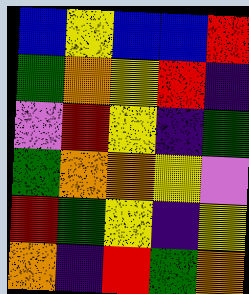[["blue", "yellow", "blue", "blue", "red"], ["green", "orange", "yellow", "red", "indigo"], ["violet", "red", "yellow", "indigo", "green"], ["green", "orange", "orange", "yellow", "violet"], ["red", "green", "yellow", "indigo", "yellow"], ["orange", "indigo", "red", "green", "orange"]]